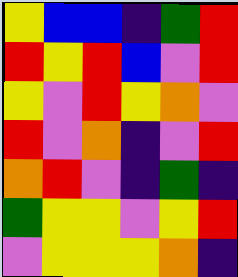[["yellow", "blue", "blue", "indigo", "green", "red"], ["red", "yellow", "red", "blue", "violet", "red"], ["yellow", "violet", "red", "yellow", "orange", "violet"], ["red", "violet", "orange", "indigo", "violet", "red"], ["orange", "red", "violet", "indigo", "green", "indigo"], ["green", "yellow", "yellow", "violet", "yellow", "red"], ["violet", "yellow", "yellow", "yellow", "orange", "indigo"]]